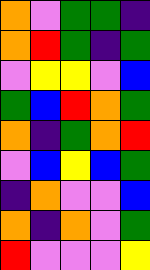[["orange", "violet", "green", "green", "indigo"], ["orange", "red", "green", "indigo", "green"], ["violet", "yellow", "yellow", "violet", "blue"], ["green", "blue", "red", "orange", "green"], ["orange", "indigo", "green", "orange", "red"], ["violet", "blue", "yellow", "blue", "green"], ["indigo", "orange", "violet", "violet", "blue"], ["orange", "indigo", "orange", "violet", "green"], ["red", "violet", "violet", "violet", "yellow"]]